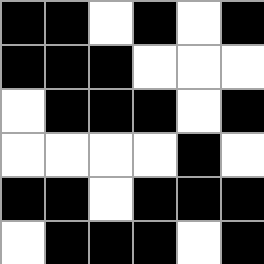[["black", "black", "white", "black", "white", "black"], ["black", "black", "black", "white", "white", "white"], ["white", "black", "black", "black", "white", "black"], ["white", "white", "white", "white", "black", "white"], ["black", "black", "white", "black", "black", "black"], ["white", "black", "black", "black", "white", "black"]]